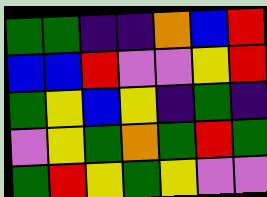[["green", "green", "indigo", "indigo", "orange", "blue", "red"], ["blue", "blue", "red", "violet", "violet", "yellow", "red"], ["green", "yellow", "blue", "yellow", "indigo", "green", "indigo"], ["violet", "yellow", "green", "orange", "green", "red", "green"], ["green", "red", "yellow", "green", "yellow", "violet", "violet"]]